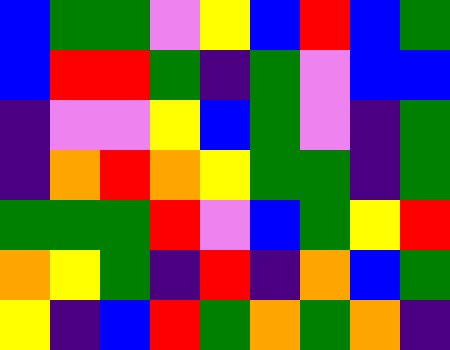[["blue", "green", "green", "violet", "yellow", "blue", "red", "blue", "green"], ["blue", "red", "red", "green", "indigo", "green", "violet", "blue", "blue"], ["indigo", "violet", "violet", "yellow", "blue", "green", "violet", "indigo", "green"], ["indigo", "orange", "red", "orange", "yellow", "green", "green", "indigo", "green"], ["green", "green", "green", "red", "violet", "blue", "green", "yellow", "red"], ["orange", "yellow", "green", "indigo", "red", "indigo", "orange", "blue", "green"], ["yellow", "indigo", "blue", "red", "green", "orange", "green", "orange", "indigo"]]